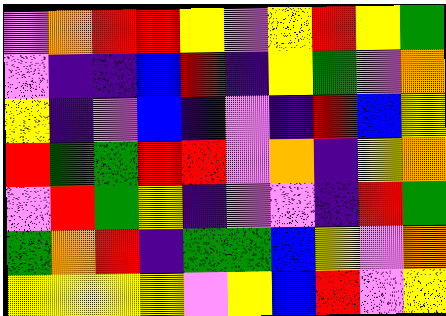[["violet", "orange", "red", "red", "yellow", "violet", "yellow", "red", "yellow", "green"], ["violet", "indigo", "indigo", "blue", "red", "indigo", "yellow", "green", "violet", "orange"], ["yellow", "indigo", "violet", "blue", "indigo", "violet", "indigo", "red", "blue", "yellow"], ["red", "green", "green", "red", "red", "violet", "orange", "indigo", "yellow", "orange"], ["violet", "red", "green", "yellow", "indigo", "violet", "violet", "indigo", "red", "green"], ["green", "orange", "red", "indigo", "green", "green", "blue", "yellow", "violet", "orange"], ["yellow", "yellow", "yellow", "yellow", "violet", "yellow", "blue", "red", "violet", "yellow"]]